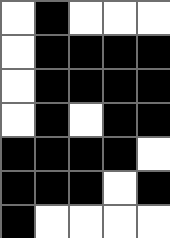[["white", "black", "white", "white", "white"], ["white", "black", "black", "black", "black"], ["white", "black", "black", "black", "black"], ["white", "black", "white", "black", "black"], ["black", "black", "black", "black", "white"], ["black", "black", "black", "white", "black"], ["black", "white", "white", "white", "white"]]